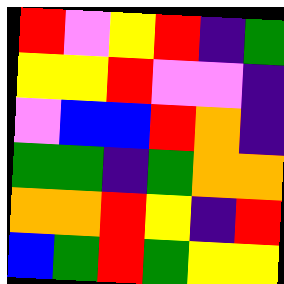[["red", "violet", "yellow", "red", "indigo", "green"], ["yellow", "yellow", "red", "violet", "violet", "indigo"], ["violet", "blue", "blue", "red", "orange", "indigo"], ["green", "green", "indigo", "green", "orange", "orange"], ["orange", "orange", "red", "yellow", "indigo", "red"], ["blue", "green", "red", "green", "yellow", "yellow"]]